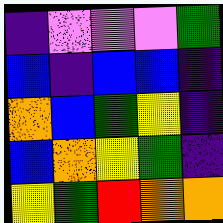[["indigo", "violet", "violet", "violet", "green"], ["blue", "indigo", "blue", "blue", "indigo"], ["orange", "blue", "green", "yellow", "indigo"], ["blue", "orange", "yellow", "green", "indigo"], ["yellow", "green", "red", "orange", "orange"]]